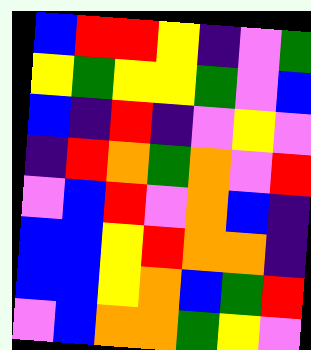[["blue", "red", "red", "yellow", "indigo", "violet", "green"], ["yellow", "green", "yellow", "yellow", "green", "violet", "blue"], ["blue", "indigo", "red", "indigo", "violet", "yellow", "violet"], ["indigo", "red", "orange", "green", "orange", "violet", "red"], ["violet", "blue", "red", "violet", "orange", "blue", "indigo"], ["blue", "blue", "yellow", "red", "orange", "orange", "indigo"], ["blue", "blue", "yellow", "orange", "blue", "green", "red"], ["violet", "blue", "orange", "orange", "green", "yellow", "violet"]]